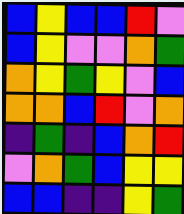[["blue", "yellow", "blue", "blue", "red", "violet"], ["blue", "yellow", "violet", "violet", "orange", "green"], ["orange", "yellow", "green", "yellow", "violet", "blue"], ["orange", "orange", "blue", "red", "violet", "orange"], ["indigo", "green", "indigo", "blue", "orange", "red"], ["violet", "orange", "green", "blue", "yellow", "yellow"], ["blue", "blue", "indigo", "indigo", "yellow", "green"]]